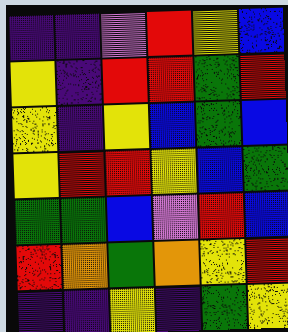[["indigo", "indigo", "violet", "red", "yellow", "blue"], ["yellow", "indigo", "red", "red", "green", "red"], ["yellow", "indigo", "yellow", "blue", "green", "blue"], ["yellow", "red", "red", "yellow", "blue", "green"], ["green", "green", "blue", "violet", "red", "blue"], ["red", "orange", "green", "orange", "yellow", "red"], ["indigo", "indigo", "yellow", "indigo", "green", "yellow"]]